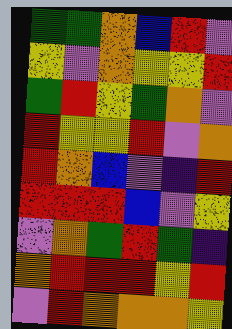[["green", "green", "orange", "blue", "red", "violet"], ["yellow", "violet", "orange", "yellow", "yellow", "red"], ["green", "red", "yellow", "green", "orange", "violet"], ["red", "yellow", "yellow", "red", "violet", "orange"], ["red", "orange", "blue", "violet", "indigo", "red"], ["red", "red", "red", "blue", "violet", "yellow"], ["violet", "orange", "green", "red", "green", "indigo"], ["orange", "red", "red", "red", "yellow", "red"], ["violet", "red", "orange", "orange", "orange", "yellow"]]